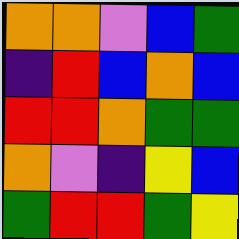[["orange", "orange", "violet", "blue", "green"], ["indigo", "red", "blue", "orange", "blue"], ["red", "red", "orange", "green", "green"], ["orange", "violet", "indigo", "yellow", "blue"], ["green", "red", "red", "green", "yellow"]]